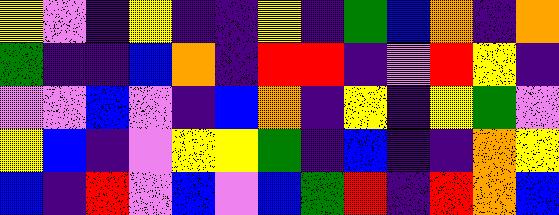[["yellow", "violet", "indigo", "yellow", "indigo", "indigo", "yellow", "indigo", "green", "blue", "orange", "indigo", "orange"], ["green", "indigo", "indigo", "blue", "orange", "indigo", "red", "red", "indigo", "violet", "red", "yellow", "indigo"], ["violet", "violet", "blue", "violet", "indigo", "blue", "orange", "indigo", "yellow", "indigo", "yellow", "green", "violet"], ["yellow", "blue", "indigo", "violet", "yellow", "yellow", "green", "indigo", "blue", "indigo", "indigo", "orange", "yellow"], ["blue", "indigo", "red", "violet", "blue", "violet", "blue", "green", "red", "indigo", "red", "orange", "blue"]]